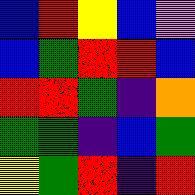[["blue", "red", "yellow", "blue", "violet"], ["blue", "green", "red", "red", "blue"], ["red", "red", "green", "indigo", "orange"], ["green", "green", "indigo", "blue", "green"], ["yellow", "green", "red", "indigo", "red"]]